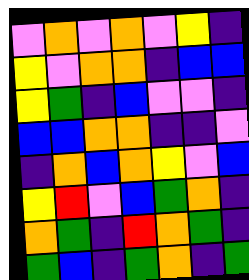[["violet", "orange", "violet", "orange", "violet", "yellow", "indigo"], ["yellow", "violet", "orange", "orange", "indigo", "blue", "blue"], ["yellow", "green", "indigo", "blue", "violet", "violet", "indigo"], ["blue", "blue", "orange", "orange", "indigo", "indigo", "violet"], ["indigo", "orange", "blue", "orange", "yellow", "violet", "blue"], ["yellow", "red", "violet", "blue", "green", "orange", "indigo"], ["orange", "green", "indigo", "red", "orange", "green", "indigo"], ["green", "blue", "indigo", "green", "orange", "indigo", "green"]]